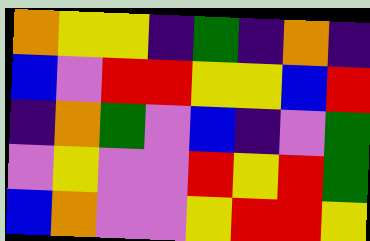[["orange", "yellow", "yellow", "indigo", "green", "indigo", "orange", "indigo"], ["blue", "violet", "red", "red", "yellow", "yellow", "blue", "red"], ["indigo", "orange", "green", "violet", "blue", "indigo", "violet", "green"], ["violet", "yellow", "violet", "violet", "red", "yellow", "red", "green"], ["blue", "orange", "violet", "violet", "yellow", "red", "red", "yellow"]]